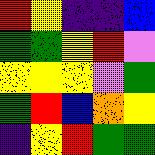[["red", "yellow", "indigo", "indigo", "blue"], ["green", "green", "yellow", "red", "violet"], ["yellow", "yellow", "yellow", "violet", "green"], ["green", "red", "blue", "orange", "yellow"], ["indigo", "yellow", "red", "green", "green"]]